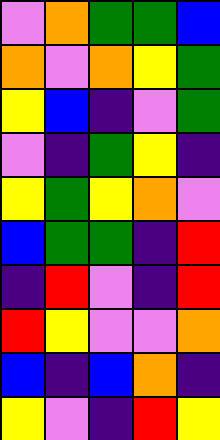[["violet", "orange", "green", "green", "blue"], ["orange", "violet", "orange", "yellow", "green"], ["yellow", "blue", "indigo", "violet", "green"], ["violet", "indigo", "green", "yellow", "indigo"], ["yellow", "green", "yellow", "orange", "violet"], ["blue", "green", "green", "indigo", "red"], ["indigo", "red", "violet", "indigo", "red"], ["red", "yellow", "violet", "violet", "orange"], ["blue", "indigo", "blue", "orange", "indigo"], ["yellow", "violet", "indigo", "red", "yellow"]]